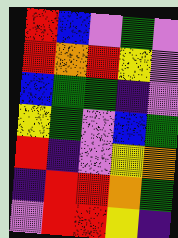[["red", "blue", "violet", "green", "violet"], ["red", "orange", "red", "yellow", "violet"], ["blue", "green", "green", "indigo", "violet"], ["yellow", "green", "violet", "blue", "green"], ["red", "indigo", "violet", "yellow", "orange"], ["indigo", "red", "red", "orange", "green"], ["violet", "red", "red", "yellow", "indigo"]]